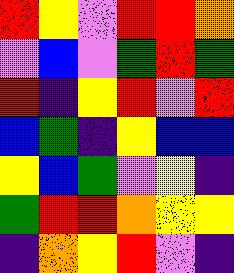[["red", "yellow", "violet", "red", "red", "orange"], ["violet", "blue", "violet", "green", "red", "green"], ["red", "indigo", "yellow", "red", "violet", "red"], ["blue", "green", "indigo", "yellow", "blue", "blue"], ["yellow", "blue", "green", "violet", "yellow", "indigo"], ["green", "red", "red", "orange", "yellow", "yellow"], ["indigo", "orange", "yellow", "red", "violet", "indigo"]]